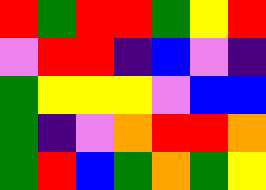[["red", "green", "red", "red", "green", "yellow", "red"], ["violet", "red", "red", "indigo", "blue", "violet", "indigo"], ["green", "yellow", "yellow", "yellow", "violet", "blue", "blue"], ["green", "indigo", "violet", "orange", "red", "red", "orange"], ["green", "red", "blue", "green", "orange", "green", "yellow"]]